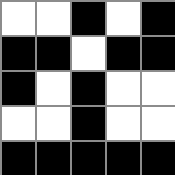[["white", "white", "black", "white", "black"], ["black", "black", "white", "black", "black"], ["black", "white", "black", "white", "white"], ["white", "white", "black", "white", "white"], ["black", "black", "black", "black", "black"]]